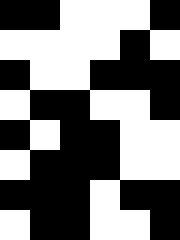[["black", "black", "white", "white", "white", "black"], ["white", "white", "white", "white", "black", "white"], ["black", "white", "white", "black", "black", "black"], ["white", "black", "black", "white", "white", "black"], ["black", "white", "black", "black", "white", "white"], ["white", "black", "black", "black", "white", "white"], ["black", "black", "black", "white", "black", "black"], ["white", "black", "black", "white", "white", "black"]]